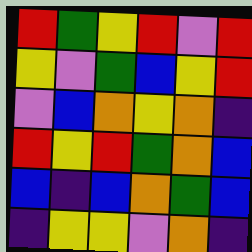[["red", "green", "yellow", "red", "violet", "red"], ["yellow", "violet", "green", "blue", "yellow", "red"], ["violet", "blue", "orange", "yellow", "orange", "indigo"], ["red", "yellow", "red", "green", "orange", "blue"], ["blue", "indigo", "blue", "orange", "green", "blue"], ["indigo", "yellow", "yellow", "violet", "orange", "indigo"]]